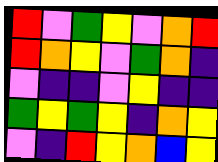[["red", "violet", "green", "yellow", "violet", "orange", "red"], ["red", "orange", "yellow", "violet", "green", "orange", "indigo"], ["violet", "indigo", "indigo", "violet", "yellow", "indigo", "indigo"], ["green", "yellow", "green", "yellow", "indigo", "orange", "yellow"], ["violet", "indigo", "red", "yellow", "orange", "blue", "yellow"]]